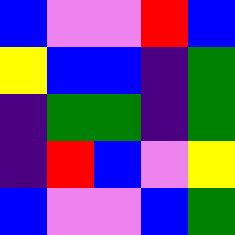[["blue", "violet", "violet", "red", "blue"], ["yellow", "blue", "blue", "indigo", "green"], ["indigo", "green", "green", "indigo", "green"], ["indigo", "red", "blue", "violet", "yellow"], ["blue", "violet", "violet", "blue", "green"]]